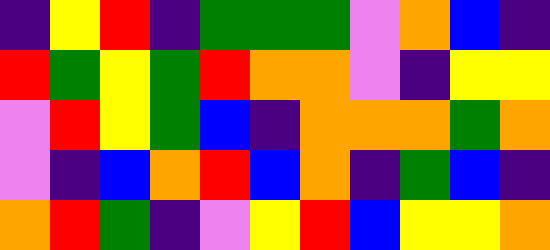[["indigo", "yellow", "red", "indigo", "green", "green", "green", "violet", "orange", "blue", "indigo"], ["red", "green", "yellow", "green", "red", "orange", "orange", "violet", "indigo", "yellow", "yellow"], ["violet", "red", "yellow", "green", "blue", "indigo", "orange", "orange", "orange", "green", "orange"], ["violet", "indigo", "blue", "orange", "red", "blue", "orange", "indigo", "green", "blue", "indigo"], ["orange", "red", "green", "indigo", "violet", "yellow", "red", "blue", "yellow", "yellow", "orange"]]